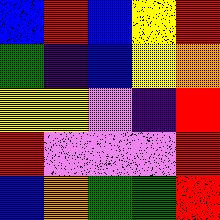[["blue", "red", "blue", "yellow", "red"], ["green", "indigo", "blue", "yellow", "orange"], ["yellow", "yellow", "violet", "indigo", "red"], ["red", "violet", "violet", "violet", "red"], ["blue", "orange", "green", "green", "red"]]